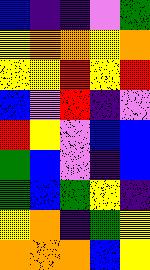[["blue", "indigo", "indigo", "violet", "green"], ["yellow", "orange", "orange", "yellow", "orange"], ["yellow", "yellow", "red", "yellow", "red"], ["blue", "violet", "red", "indigo", "violet"], ["red", "yellow", "violet", "blue", "blue"], ["green", "blue", "violet", "indigo", "blue"], ["green", "blue", "green", "yellow", "indigo"], ["yellow", "orange", "indigo", "green", "yellow"], ["orange", "orange", "orange", "blue", "yellow"]]